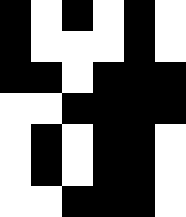[["black", "white", "black", "white", "black", "white"], ["black", "white", "white", "white", "black", "white"], ["black", "black", "white", "black", "black", "black"], ["white", "white", "black", "black", "black", "black"], ["white", "black", "white", "black", "black", "white"], ["white", "black", "white", "black", "black", "white"], ["white", "white", "black", "black", "black", "white"]]